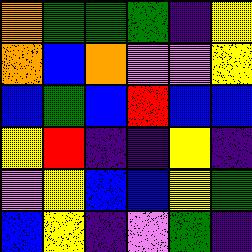[["orange", "green", "green", "green", "indigo", "yellow"], ["orange", "blue", "orange", "violet", "violet", "yellow"], ["blue", "green", "blue", "red", "blue", "blue"], ["yellow", "red", "indigo", "indigo", "yellow", "indigo"], ["violet", "yellow", "blue", "blue", "yellow", "green"], ["blue", "yellow", "indigo", "violet", "green", "indigo"]]